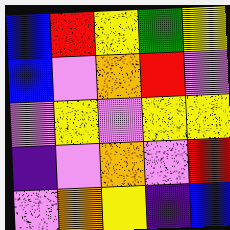[["blue", "red", "yellow", "green", "yellow"], ["blue", "violet", "orange", "red", "violet"], ["violet", "yellow", "violet", "yellow", "yellow"], ["indigo", "violet", "orange", "violet", "red"], ["violet", "orange", "yellow", "indigo", "blue"]]